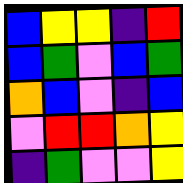[["blue", "yellow", "yellow", "indigo", "red"], ["blue", "green", "violet", "blue", "green"], ["orange", "blue", "violet", "indigo", "blue"], ["violet", "red", "red", "orange", "yellow"], ["indigo", "green", "violet", "violet", "yellow"]]